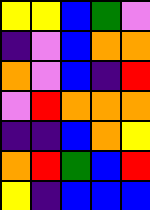[["yellow", "yellow", "blue", "green", "violet"], ["indigo", "violet", "blue", "orange", "orange"], ["orange", "violet", "blue", "indigo", "red"], ["violet", "red", "orange", "orange", "orange"], ["indigo", "indigo", "blue", "orange", "yellow"], ["orange", "red", "green", "blue", "red"], ["yellow", "indigo", "blue", "blue", "blue"]]